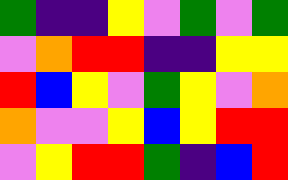[["green", "indigo", "indigo", "yellow", "violet", "green", "violet", "green"], ["violet", "orange", "red", "red", "indigo", "indigo", "yellow", "yellow"], ["red", "blue", "yellow", "violet", "green", "yellow", "violet", "orange"], ["orange", "violet", "violet", "yellow", "blue", "yellow", "red", "red"], ["violet", "yellow", "red", "red", "green", "indigo", "blue", "red"]]